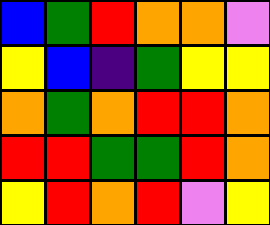[["blue", "green", "red", "orange", "orange", "violet"], ["yellow", "blue", "indigo", "green", "yellow", "yellow"], ["orange", "green", "orange", "red", "red", "orange"], ["red", "red", "green", "green", "red", "orange"], ["yellow", "red", "orange", "red", "violet", "yellow"]]